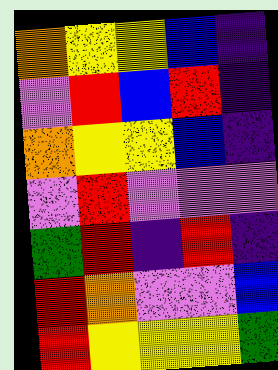[["orange", "yellow", "yellow", "blue", "indigo"], ["violet", "red", "blue", "red", "indigo"], ["orange", "yellow", "yellow", "blue", "indigo"], ["violet", "red", "violet", "violet", "violet"], ["green", "red", "indigo", "red", "indigo"], ["red", "orange", "violet", "violet", "blue"], ["red", "yellow", "yellow", "yellow", "green"]]